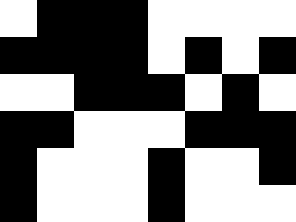[["white", "black", "black", "black", "white", "white", "white", "white"], ["black", "black", "black", "black", "white", "black", "white", "black"], ["white", "white", "black", "black", "black", "white", "black", "white"], ["black", "black", "white", "white", "white", "black", "black", "black"], ["black", "white", "white", "white", "black", "white", "white", "black"], ["black", "white", "white", "white", "black", "white", "white", "white"]]